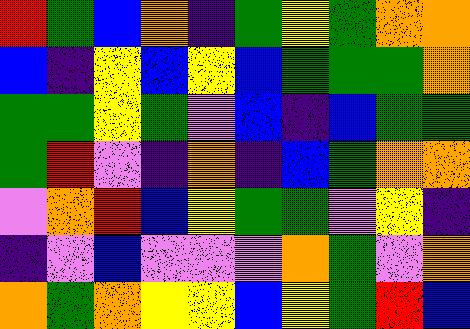[["red", "green", "blue", "orange", "indigo", "green", "yellow", "green", "orange", "orange"], ["blue", "indigo", "yellow", "blue", "yellow", "blue", "green", "green", "green", "orange"], ["green", "green", "yellow", "green", "violet", "blue", "indigo", "blue", "green", "green"], ["green", "red", "violet", "indigo", "orange", "indigo", "blue", "green", "orange", "orange"], ["violet", "orange", "red", "blue", "yellow", "green", "green", "violet", "yellow", "indigo"], ["indigo", "violet", "blue", "violet", "violet", "violet", "orange", "green", "violet", "orange"], ["orange", "green", "orange", "yellow", "yellow", "blue", "yellow", "green", "red", "blue"]]